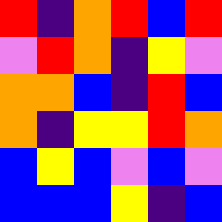[["red", "indigo", "orange", "red", "blue", "red"], ["violet", "red", "orange", "indigo", "yellow", "violet"], ["orange", "orange", "blue", "indigo", "red", "blue"], ["orange", "indigo", "yellow", "yellow", "red", "orange"], ["blue", "yellow", "blue", "violet", "blue", "violet"], ["blue", "blue", "blue", "yellow", "indigo", "blue"]]